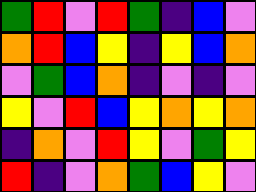[["green", "red", "violet", "red", "green", "indigo", "blue", "violet"], ["orange", "red", "blue", "yellow", "indigo", "yellow", "blue", "orange"], ["violet", "green", "blue", "orange", "indigo", "violet", "indigo", "violet"], ["yellow", "violet", "red", "blue", "yellow", "orange", "yellow", "orange"], ["indigo", "orange", "violet", "red", "yellow", "violet", "green", "yellow"], ["red", "indigo", "violet", "orange", "green", "blue", "yellow", "violet"]]